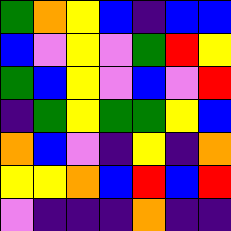[["green", "orange", "yellow", "blue", "indigo", "blue", "blue"], ["blue", "violet", "yellow", "violet", "green", "red", "yellow"], ["green", "blue", "yellow", "violet", "blue", "violet", "red"], ["indigo", "green", "yellow", "green", "green", "yellow", "blue"], ["orange", "blue", "violet", "indigo", "yellow", "indigo", "orange"], ["yellow", "yellow", "orange", "blue", "red", "blue", "red"], ["violet", "indigo", "indigo", "indigo", "orange", "indigo", "indigo"]]